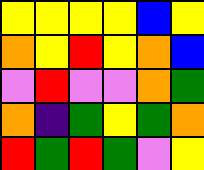[["yellow", "yellow", "yellow", "yellow", "blue", "yellow"], ["orange", "yellow", "red", "yellow", "orange", "blue"], ["violet", "red", "violet", "violet", "orange", "green"], ["orange", "indigo", "green", "yellow", "green", "orange"], ["red", "green", "red", "green", "violet", "yellow"]]